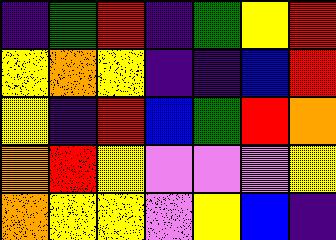[["indigo", "green", "red", "indigo", "green", "yellow", "red"], ["yellow", "orange", "yellow", "indigo", "indigo", "blue", "red"], ["yellow", "indigo", "red", "blue", "green", "red", "orange"], ["orange", "red", "yellow", "violet", "violet", "violet", "yellow"], ["orange", "yellow", "yellow", "violet", "yellow", "blue", "indigo"]]